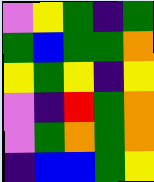[["violet", "yellow", "green", "indigo", "green"], ["green", "blue", "green", "green", "orange"], ["yellow", "green", "yellow", "indigo", "yellow"], ["violet", "indigo", "red", "green", "orange"], ["violet", "green", "orange", "green", "orange"], ["indigo", "blue", "blue", "green", "yellow"]]